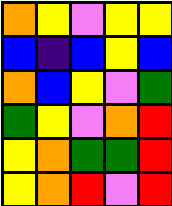[["orange", "yellow", "violet", "yellow", "yellow"], ["blue", "indigo", "blue", "yellow", "blue"], ["orange", "blue", "yellow", "violet", "green"], ["green", "yellow", "violet", "orange", "red"], ["yellow", "orange", "green", "green", "red"], ["yellow", "orange", "red", "violet", "red"]]